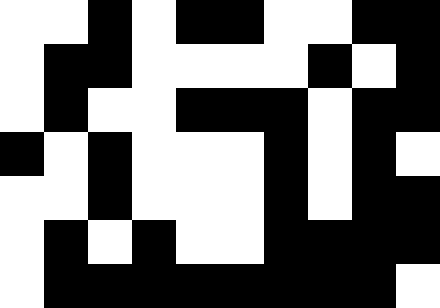[["white", "white", "black", "white", "black", "black", "white", "white", "black", "black"], ["white", "black", "black", "white", "white", "white", "white", "black", "white", "black"], ["white", "black", "white", "white", "black", "black", "black", "white", "black", "black"], ["black", "white", "black", "white", "white", "white", "black", "white", "black", "white"], ["white", "white", "black", "white", "white", "white", "black", "white", "black", "black"], ["white", "black", "white", "black", "white", "white", "black", "black", "black", "black"], ["white", "black", "black", "black", "black", "black", "black", "black", "black", "white"]]